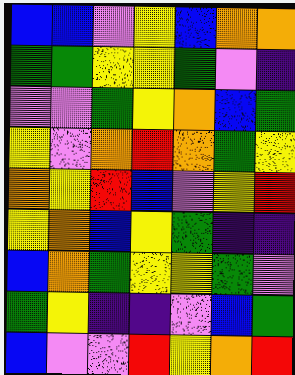[["blue", "blue", "violet", "yellow", "blue", "orange", "orange"], ["green", "green", "yellow", "yellow", "green", "violet", "indigo"], ["violet", "violet", "green", "yellow", "orange", "blue", "green"], ["yellow", "violet", "orange", "red", "orange", "green", "yellow"], ["orange", "yellow", "red", "blue", "violet", "yellow", "red"], ["yellow", "orange", "blue", "yellow", "green", "indigo", "indigo"], ["blue", "orange", "green", "yellow", "yellow", "green", "violet"], ["green", "yellow", "indigo", "indigo", "violet", "blue", "green"], ["blue", "violet", "violet", "red", "yellow", "orange", "red"]]